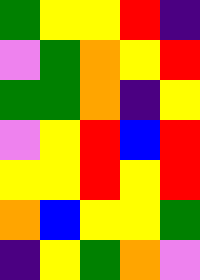[["green", "yellow", "yellow", "red", "indigo"], ["violet", "green", "orange", "yellow", "red"], ["green", "green", "orange", "indigo", "yellow"], ["violet", "yellow", "red", "blue", "red"], ["yellow", "yellow", "red", "yellow", "red"], ["orange", "blue", "yellow", "yellow", "green"], ["indigo", "yellow", "green", "orange", "violet"]]